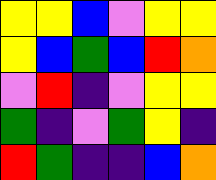[["yellow", "yellow", "blue", "violet", "yellow", "yellow"], ["yellow", "blue", "green", "blue", "red", "orange"], ["violet", "red", "indigo", "violet", "yellow", "yellow"], ["green", "indigo", "violet", "green", "yellow", "indigo"], ["red", "green", "indigo", "indigo", "blue", "orange"]]